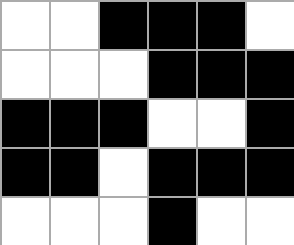[["white", "white", "black", "black", "black", "white"], ["white", "white", "white", "black", "black", "black"], ["black", "black", "black", "white", "white", "black"], ["black", "black", "white", "black", "black", "black"], ["white", "white", "white", "black", "white", "white"]]